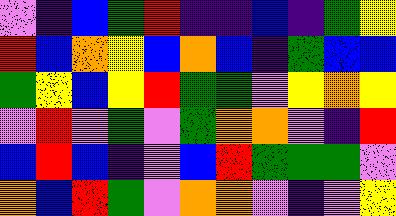[["violet", "indigo", "blue", "green", "red", "indigo", "indigo", "blue", "indigo", "green", "yellow"], ["red", "blue", "orange", "yellow", "blue", "orange", "blue", "indigo", "green", "blue", "blue"], ["green", "yellow", "blue", "yellow", "red", "green", "green", "violet", "yellow", "orange", "yellow"], ["violet", "red", "violet", "green", "violet", "green", "orange", "orange", "violet", "indigo", "red"], ["blue", "red", "blue", "indigo", "violet", "blue", "red", "green", "green", "green", "violet"], ["orange", "blue", "red", "green", "violet", "orange", "orange", "violet", "indigo", "violet", "yellow"]]